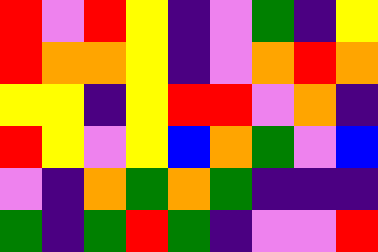[["red", "violet", "red", "yellow", "indigo", "violet", "green", "indigo", "yellow"], ["red", "orange", "orange", "yellow", "indigo", "violet", "orange", "red", "orange"], ["yellow", "yellow", "indigo", "yellow", "red", "red", "violet", "orange", "indigo"], ["red", "yellow", "violet", "yellow", "blue", "orange", "green", "violet", "blue"], ["violet", "indigo", "orange", "green", "orange", "green", "indigo", "indigo", "indigo"], ["green", "indigo", "green", "red", "green", "indigo", "violet", "violet", "red"]]